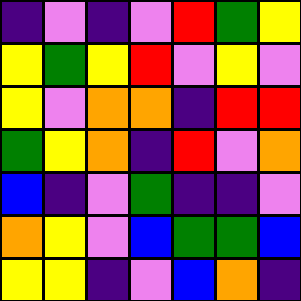[["indigo", "violet", "indigo", "violet", "red", "green", "yellow"], ["yellow", "green", "yellow", "red", "violet", "yellow", "violet"], ["yellow", "violet", "orange", "orange", "indigo", "red", "red"], ["green", "yellow", "orange", "indigo", "red", "violet", "orange"], ["blue", "indigo", "violet", "green", "indigo", "indigo", "violet"], ["orange", "yellow", "violet", "blue", "green", "green", "blue"], ["yellow", "yellow", "indigo", "violet", "blue", "orange", "indigo"]]